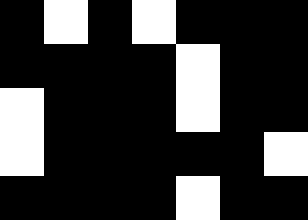[["black", "white", "black", "white", "black", "black", "black"], ["black", "black", "black", "black", "white", "black", "black"], ["white", "black", "black", "black", "white", "black", "black"], ["white", "black", "black", "black", "black", "black", "white"], ["black", "black", "black", "black", "white", "black", "black"]]